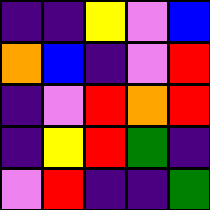[["indigo", "indigo", "yellow", "violet", "blue"], ["orange", "blue", "indigo", "violet", "red"], ["indigo", "violet", "red", "orange", "red"], ["indigo", "yellow", "red", "green", "indigo"], ["violet", "red", "indigo", "indigo", "green"]]